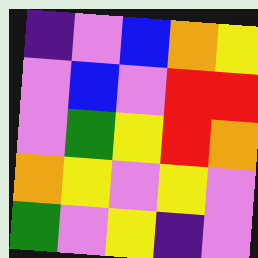[["indigo", "violet", "blue", "orange", "yellow"], ["violet", "blue", "violet", "red", "red"], ["violet", "green", "yellow", "red", "orange"], ["orange", "yellow", "violet", "yellow", "violet"], ["green", "violet", "yellow", "indigo", "violet"]]